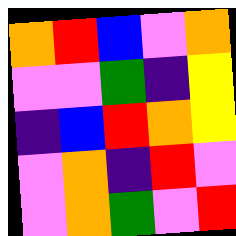[["orange", "red", "blue", "violet", "orange"], ["violet", "violet", "green", "indigo", "yellow"], ["indigo", "blue", "red", "orange", "yellow"], ["violet", "orange", "indigo", "red", "violet"], ["violet", "orange", "green", "violet", "red"]]